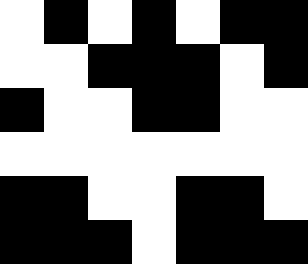[["white", "black", "white", "black", "white", "black", "black"], ["white", "white", "black", "black", "black", "white", "black"], ["black", "white", "white", "black", "black", "white", "white"], ["white", "white", "white", "white", "white", "white", "white"], ["black", "black", "white", "white", "black", "black", "white"], ["black", "black", "black", "white", "black", "black", "black"]]